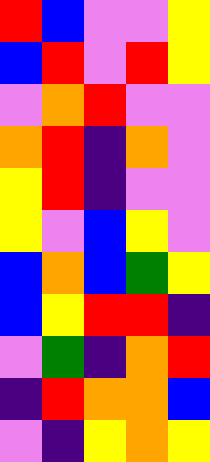[["red", "blue", "violet", "violet", "yellow"], ["blue", "red", "violet", "red", "yellow"], ["violet", "orange", "red", "violet", "violet"], ["orange", "red", "indigo", "orange", "violet"], ["yellow", "red", "indigo", "violet", "violet"], ["yellow", "violet", "blue", "yellow", "violet"], ["blue", "orange", "blue", "green", "yellow"], ["blue", "yellow", "red", "red", "indigo"], ["violet", "green", "indigo", "orange", "red"], ["indigo", "red", "orange", "orange", "blue"], ["violet", "indigo", "yellow", "orange", "yellow"]]